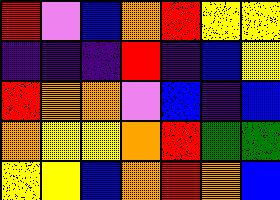[["red", "violet", "blue", "orange", "red", "yellow", "yellow"], ["indigo", "indigo", "indigo", "red", "indigo", "blue", "yellow"], ["red", "orange", "orange", "violet", "blue", "indigo", "blue"], ["orange", "yellow", "yellow", "orange", "red", "green", "green"], ["yellow", "yellow", "blue", "orange", "red", "orange", "blue"]]